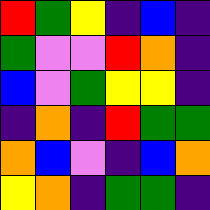[["red", "green", "yellow", "indigo", "blue", "indigo"], ["green", "violet", "violet", "red", "orange", "indigo"], ["blue", "violet", "green", "yellow", "yellow", "indigo"], ["indigo", "orange", "indigo", "red", "green", "green"], ["orange", "blue", "violet", "indigo", "blue", "orange"], ["yellow", "orange", "indigo", "green", "green", "indigo"]]